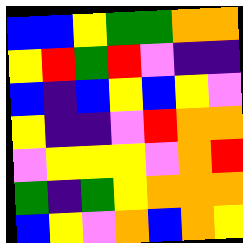[["blue", "blue", "yellow", "green", "green", "orange", "orange"], ["yellow", "red", "green", "red", "violet", "indigo", "indigo"], ["blue", "indigo", "blue", "yellow", "blue", "yellow", "violet"], ["yellow", "indigo", "indigo", "violet", "red", "orange", "orange"], ["violet", "yellow", "yellow", "yellow", "violet", "orange", "red"], ["green", "indigo", "green", "yellow", "orange", "orange", "orange"], ["blue", "yellow", "violet", "orange", "blue", "orange", "yellow"]]